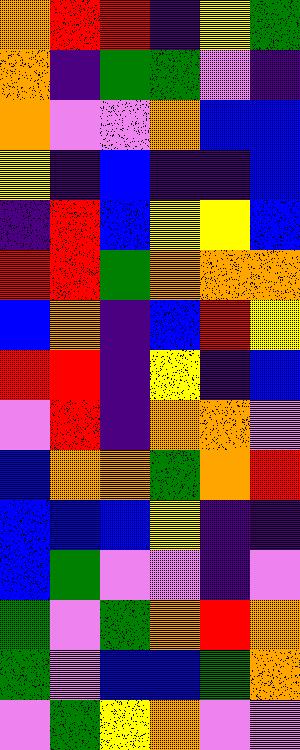[["orange", "red", "red", "indigo", "yellow", "green"], ["orange", "indigo", "green", "green", "violet", "indigo"], ["orange", "violet", "violet", "orange", "blue", "blue"], ["yellow", "indigo", "blue", "indigo", "indigo", "blue"], ["indigo", "red", "blue", "yellow", "yellow", "blue"], ["red", "red", "green", "orange", "orange", "orange"], ["blue", "orange", "indigo", "blue", "red", "yellow"], ["red", "red", "indigo", "yellow", "indigo", "blue"], ["violet", "red", "indigo", "orange", "orange", "violet"], ["blue", "orange", "orange", "green", "orange", "red"], ["blue", "blue", "blue", "yellow", "indigo", "indigo"], ["blue", "green", "violet", "violet", "indigo", "violet"], ["green", "violet", "green", "orange", "red", "orange"], ["green", "violet", "blue", "blue", "green", "orange"], ["violet", "green", "yellow", "orange", "violet", "violet"]]